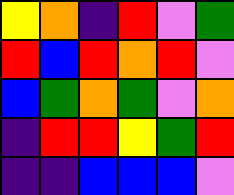[["yellow", "orange", "indigo", "red", "violet", "green"], ["red", "blue", "red", "orange", "red", "violet"], ["blue", "green", "orange", "green", "violet", "orange"], ["indigo", "red", "red", "yellow", "green", "red"], ["indigo", "indigo", "blue", "blue", "blue", "violet"]]